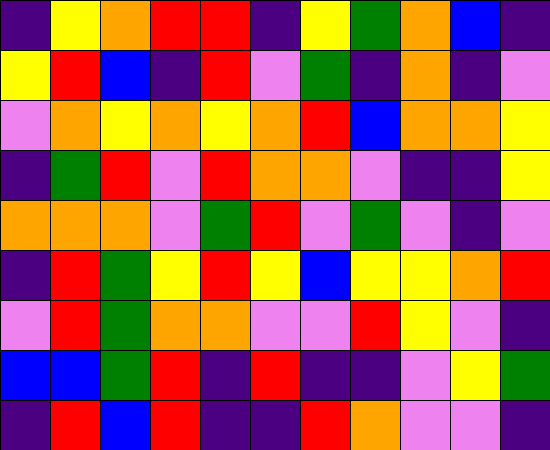[["indigo", "yellow", "orange", "red", "red", "indigo", "yellow", "green", "orange", "blue", "indigo"], ["yellow", "red", "blue", "indigo", "red", "violet", "green", "indigo", "orange", "indigo", "violet"], ["violet", "orange", "yellow", "orange", "yellow", "orange", "red", "blue", "orange", "orange", "yellow"], ["indigo", "green", "red", "violet", "red", "orange", "orange", "violet", "indigo", "indigo", "yellow"], ["orange", "orange", "orange", "violet", "green", "red", "violet", "green", "violet", "indigo", "violet"], ["indigo", "red", "green", "yellow", "red", "yellow", "blue", "yellow", "yellow", "orange", "red"], ["violet", "red", "green", "orange", "orange", "violet", "violet", "red", "yellow", "violet", "indigo"], ["blue", "blue", "green", "red", "indigo", "red", "indigo", "indigo", "violet", "yellow", "green"], ["indigo", "red", "blue", "red", "indigo", "indigo", "red", "orange", "violet", "violet", "indigo"]]